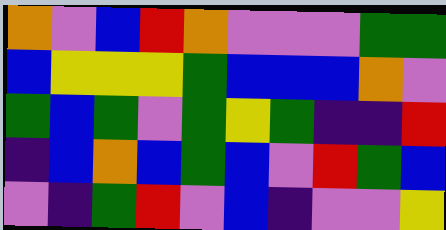[["orange", "violet", "blue", "red", "orange", "violet", "violet", "violet", "green", "green"], ["blue", "yellow", "yellow", "yellow", "green", "blue", "blue", "blue", "orange", "violet"], ["green", "blue", "green", "violet", "green", "yellow", "green", "indigo", "indigo", "red"], ["indigo", "blue", "orange", "blue", "green", "blue", "violet", "red", "green", "blue"], ["violet", "indigo", "green", "red", "violet", "blue", "indigo", "violet", "violet", "yellow"]]